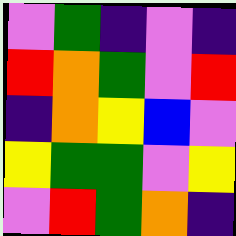[["violet", "green", "indigo", "violet", "indigo"], ["red", "orange", "green", "violet", "red"], ["indigo", "orange", "yellow", "blue", "violet"], ["yellow", "green", "green", "violet", "yellow"], ["violet", "red", "green", "orange", "indigo"]]